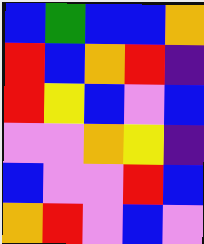[["blue", "green", "blue", "blue", "orange"], ["red", "blue", "orange", "red", "indigo"], ["red", "yellow", "blue", "violet", "blue"], ["violet", "violet", "orange", "yellow", "indigo"], ["blue", "violet", "violet", "red", "blue"], ["orange", "red", "violet", "blue", "violet"]]